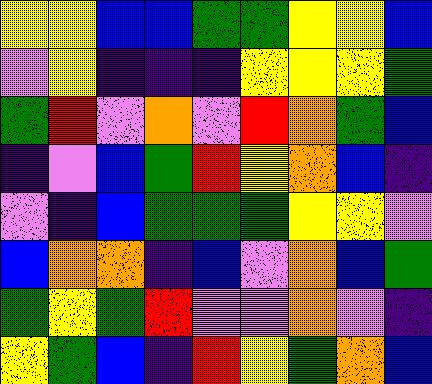[["yellow", "yellow", "blue", "blue", "green", "green", "yellow", "yellow", "blue"], ["violet", "yellow", "indigo", "indigo", "indigo", "yellow", "yellow", "yellow", "green"], ["green", "red", "violet", "orange", "violet", "red", "orange", "green", "blue"], ["indigo", "violet", "blue", "green", "red", "yellow", "orange", "blue", "indigo"], ["violet", "indigo", "blue", "green", "green", "green", "yellow", "yellow", "violet"], ["blue", "orange", "orange", "indigo", "blue", "violet", "orange", "blue", "green"], ["green", "yellow", "green", "red", "violet", "violet", "orange", "violet", "indigo"], ["yellow", "green", "blue", "indigo", "red", "yellow", "green", "orange", "blue"]]